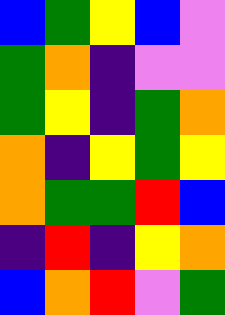[["blue", "green", "yellow", "blue", "violet"], ["green", "orange", "indigo", "violet", "violet"], ["green", "yellow", "indigo", "green", "orange"], ["orange", "indigo", "yellow", "green", "yellow"], ["orange", "green", "green", "red", "blue"], ["indigo", "red", "indigo", "yellow", "orange"], ["blue", "orange", "red", "violet", "green"]]